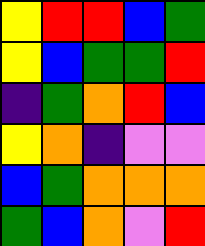[["yellow", "red", "red", "blue", "green"], ["yellow", "blue", "green", "green", "red"], ["indigo", "green", "orange", "red", "blue"], ["yellow", "orange", "indigo", "violet", "violet"], ["blue", "green", "orange", "orange", "orange"], ["green", "blue", "orange", "violet", "red"]]